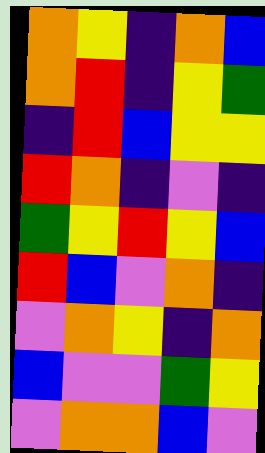[["orange", "yellow", "indigo", "orange", "blue"], ["orange", "red", "indigo", "yellow", "green"], ["indigo", "red", "blue", "yellow", "yellow"], ["red", "orange", "indigo", "violet", "indigo"], ["green", "yellow", "red", "yellow", "blue"], ["red", "blue", "violet", "orange", "indigo"], ["violet", "orange", "yellow", "indigo", "orange"], ["blue", "violet", "violet", "green", "yellow"], ["violet", "orange", "orange", "blue", "violet"]]